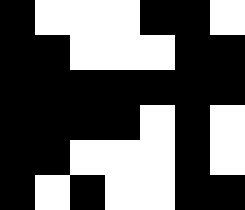[["black", "white", "white", "white", "black", "black", "white"], ["black", "black", "white", "white", "white", "black", "black"], ["black", "black", "black", "black", "black", "black", "black"], ["black", "black", "black", "black", "white", "black", "white"], ["black", "black", "white", "white", "white", "black", "white"], ["black", "white", "black", "white", "white", "black", "black"]]